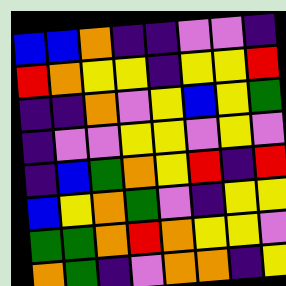[["blue", "blue", "orange", "indigo", "indigo", "violet", "violet", "indigo"], ["red", "orange", "yellow", "yellow", "indigo", "yellow", "yellow", "red"], ["indigo", "indigo", "orange", "violet", "yellow", "blue", "yellow", "green"], ["indigo", "violet", "violet", "yellow", "yellow", "violet", "yellow", "violet"], ["indigo", "blue", "green", "orange", "yellow", "red", "indigo", "red"], ["blue", "yellow", "orange", "green", "violet", "indigo", "yellow", "yellow"], ["green", "green", "orange", "red", "orange", "yellow", "yellow", "violet"], ["orange", "green", "indigo", "violet", "orange", "orange", "indigo", "yellow"]]